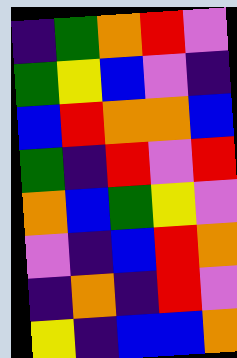[["indigo", "green", "orange", "red", "violet"], ["green", "yellow", "blue", "violet", "indigo"], ["blue", "red", "orange", "orange", "blue"], ["green", "indigo", "red", "violet", "red"], ["orange", "blue", "green", "yellow", "violet"], ["violet", "indigo", "blue", "red", "orange"], ["indigo", "orange", "indigo", "red", "violet"], ["yellow", "indigo", "blue", "blue", "orange"]]